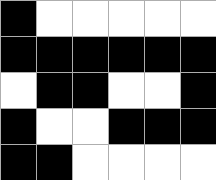[["black", "white", "white", "white", "white", "white"], ["black", "black", "black", "black", "black", "black"], ["white", "black", "black", "white", "white", "black"], ["black", "white", "white", "black", "black", "black"], ["black", "black", "white", "white", "white", "white"]]